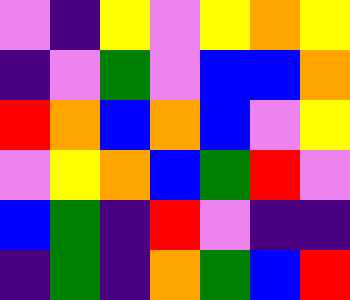[["violet", "indigo", "yellow", "violet", "yellow", "orange", "yellow"], ["indigo", "violet", "green", "violet", "blue", "blue", "orange"], ["red", "orange", "blue", "orange", "blue", "violet", "yellow"], ["violet", "yellow", "orange", "blue", "green", "red", "violet"], ["blue", "green", "indigo", "red", "violet", "indigo", "indigo"], ["indigo", "green", "indigo", "orange", "green", "blue", "red"]]